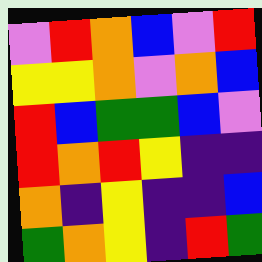[["violet", "red", "orange", "blue", "violet", "red"], ["yellow", "yellow", "orange", "violet", "orange", "blue"], ["red", "blue", "green", "green", "blue", "violet"], ["red", "orange", "red", "yellow", "indigo", "indigo"], ["orange", "indigo", "yellow", "indigo", "indigo", "blue"], ["green", "orange", "yellow", "indigo", "red", "green"]]